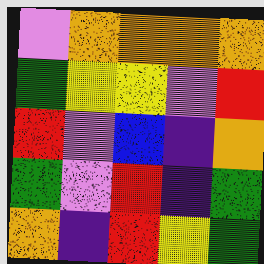[["violet", "orange", "orange", "orange", "orange"], ["green", "yellow", "yellow", "violet", "red"], ["red", "violet", "blue", "indigo", "orange"], ["green", "violet", "red", "indigo", "green"], ["orange", "indigo", "red", "yellow", "green"]]